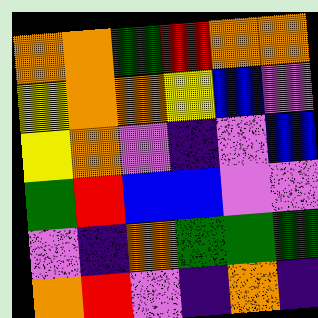[["orange", "orange", "green", "red", "orange", "orange"], ["yellow", "orange", "orange", "yellow", "blue", "violet"], ["yellow", "orange", "violet", "indigo", "violet", "blue"], ["green", "red", "blue", "blue", "violet", "violet"], ["violet", "indigo", "orange", "green", "green", "green"], ["orange", "red", "violet", "indigo", "orange", "indigo"]]